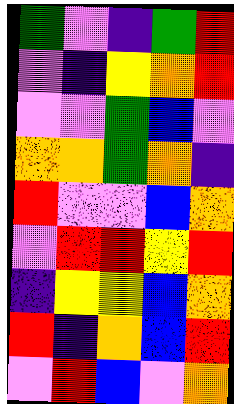[["green", "violet", "indigo", "green", "red"], ["violet", "indigo", "yellow", "orange", "red"], ["violet", "violet", "green", "blue", "violet"], ["orange", "orange", "green", "orange", "indigo"], ["red", "violet", "violet", "blue", "orange"], ["violet", "red", "red", "yellow", "red"], ["indigo", "yellow", "yellow", "blue", "orange"], ["red", "indigo", "orange", "blue", "red"], ["violet", "red", "blue", "violet", "orange"]]